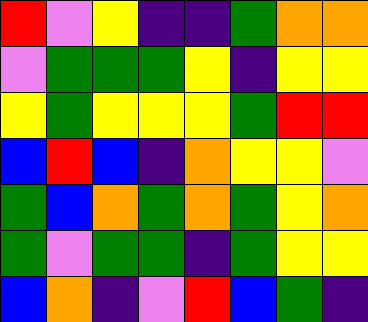[["red", "violet", "yellow", "indigo", "indigo", "green", "orange", "orange"], ["violet", "green", "green", "green", "yellow", "indigo", "yellow", "yellow"], ["yellow", "green", "yellow", "yellow", "yellow", "green", "red", "red"], ["blue", "red", "blue", "indigo", "orange", "yellow", "yellow", "violet"], ["green", "blue", "orange", "green", "orange", "green", "yellow", "orange"], ["green", "violet", "green", "green", "indigo", "green", "yellow", "yellow"], ["blue", "orange", "indigo", "violet", "red", "blue", "green", "indigo"]]